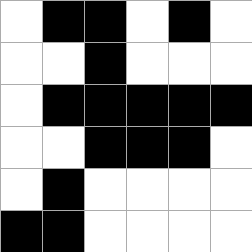[["white", "black", "black", "white", "black", "white"], ["white", "white", "black", "white", "white", "white"], ["white", "black", "black", "black", "black", "black"], ["white", "white", "black", "black", "black", "white"], ["white", "black", "white", "white", "white", "white"], ["black", "black", "white", "white", "white", "white"]]